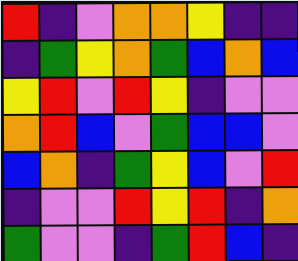[["red", "indigo", "violet", "orange", "orange", "yellow", "indigo", "indigo"], ["indigo", "green", "yellow", "orange", "green", "blue", "orange", "blue"], ["yellow", "red", "violet", "red", "yellow", "indigo", "violet", "violet"], ["orange", "red", "blue", "violet", "green", "blue", "blue", "violet"], ["blue", "orange", "indigo", "green", "yellow", "blue", "violet", "red"], ["indigo", "violet", "violet", "red", "yellow", "red", "indigo", "orange"], ["green", "violet", "violet", "indigo", "green", "red", "blue", "indigo"]]